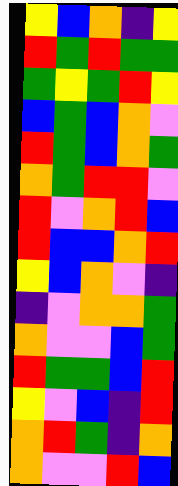[["yellow", "blue", "orange", "indigo", "yellow"], ["red", "green", "red", "green", "green"], ["green", "yellow", "green", "red", "yellow"], ["blue", "green", "blue", "orange", "violet"], ["red", "green", "blue", "orange", "green"], ["orange", "green", "red", "red", "violet"], ["red", "violet", "orange", "red", "blue"], ["red", "blue", "blue", "orange", "red"], ["yellow", "blue", "orange", "violet", "indigo"], ["indigo", "violet", "orange", "orange", "green"], ["orange", "violet", "violet", "blue", "green"], ["red", "green", "green", "blue", "red"], ["yellow", "violet", "blue", "indigo", "red"], ["orange", "red", "green", "indigo", "orange"], ["orange", "violet", "violet", "red", "blue"]]